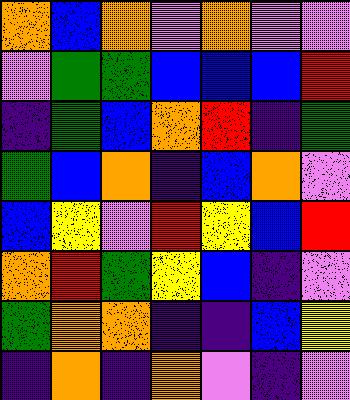[["orange", "blue", "orange", "violet", "orange", "violet", "violet"], ["violet", "green", "green", "blue", "blue", "blue", "red"], ["indigo", "green", "blue", "orange", "red", "indigo", "green"], ["green", "blue", "orange", "indigo", "blue", "orange", "violet"], ["blue", "yellow", "violet", "red", "yellow", "blue", "red"], ["orange", "red", "green", "yellow", "blue", "indigo", "violet"], ["green", "orange", "orange", "indigo", "indigo", "blue", "yellow"], ["indigo", "orange", "indigo", "orange", "violet", "indigo", "violet"]]